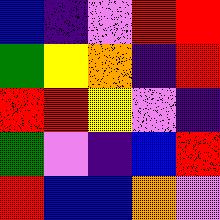[["blue", "indigo", "violet", "red", "red"], ["green", "yellow", "orange", "indigo", "red"], ["red", "red", "yellow", "violet", "indigo"], ["green", "violet", "indigo", "blue", "red"], ["red", "blue", "blue", "orange", "violet"]]